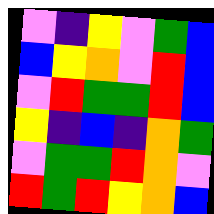[["violet", "indigo", "yellow", "violet", "green", "blue"], ["blue", "yellow", "orange", "violet", "red", "blue"], ["violet", "red", "green", "green", "red", "blue"], ["yellow", "indigo", "blue", "indigo", "orange", "green"], ["violet", "green", "green", "red", "orange", "violet"], ["red", "green", "red", "yellow", "orange", "blue"]]